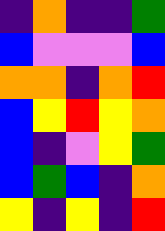[["indigo", "orange", "indigo", "indigo", "green"], ["blue", "violet", "violet", "violet", "blue"], ["orange", "orange", "indigo", "orange", "red"], ["blue", "yellow", "red", "yellow", "orange"], ["blue", "indigo", "violet", "yellow", "green"], ["blue", "green", "blue", "indigo", "orange"], ["yellow", "indigo", "yellow", "indigo", "red"]]